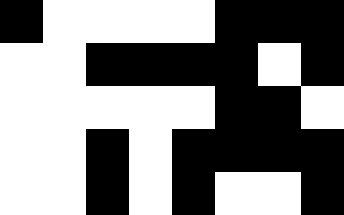[["black", "white", "white", "white", "white", "black", "black", "black"], ["white", "white", "black", "black", "black", "black", "white", "black"], ["white", "white", "white", "white", "white", "black", "black", "white"], ["white", "white", "black", "white", "black", "black", "black", "black"], ["white", "white", "black", "white", "black", "white", "white", "black"]]